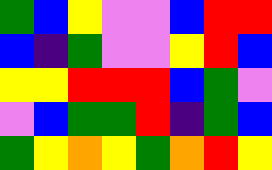[["green", "blue", "yellow", "violet", "violet", "blue", "red", "red"], ["blue", "indigo", "green", "violet", "violet", "yellow", "red", "blue"], ["yellow", "yellow", "red", "red", "red", "blue", "green", "violet"], ["violet", "blue", "green", "green", "red", "indigo", "green", "blue"], ["green", "yellow", "orange", "yellow", "green", "orange", "red", "yellow"]]